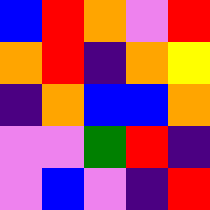[["blue", "red", "orange", "violet", "red"], ["orange", "red", "indigo", "orange", "yellow"], ["indigo", "orange", "blue", "blue", "orange"], ["violet", "violet", "green", "red", "indigo"], ["violet", "blue", "violet", "indigo", "red"]]